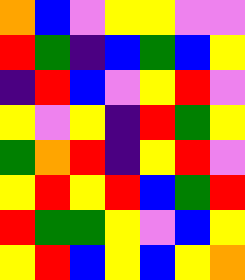[["orange", "blue", "violet", "yellow", "yellow", "violet", "violet"], ["red", "green", "indigo", "blue", "green", "blue", "yellow"], ["indigo", "red", "blue", "violet", "yellow", "red", "violet"], ["yellow", "violet", "yellow", "indigo", "red", "green", "yellow"], ["green", "orange", "red", "indigo", "yellow", "red", "violet"], ["yellow", "red", "yellow", "red", "blue", "green", "red"], ["red", "green", "green", "yellow", "violet", "blue", "yellow"], ["yellow", "red", "blue", "yellow", "blue", "yellow", "orange"]]